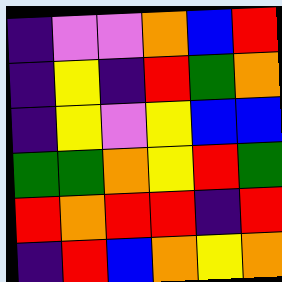[["indigo", "violet", "violet", "orange", "blue", "red"], ["indigo", "yellow", "indigo", "red", "green", "orange"], ["indigo", "yellow", "violet", "yellow", "blue", "blue"], ["green", "green", "orange", "yellow", "red", "green"], ["red", "orange", "red", "red", "indigo", "red"], ["indigo", "red", "blue", "orange", "yellow", "orange"]]